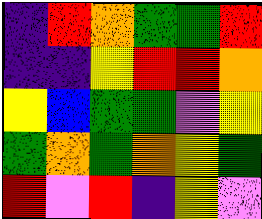[["indigo", "red", "orange", "green", "green", "red"], ["indigo", "indigo", "yellow", "red", "red", "orange"], ["yellow", "blue", "green", "green", "violet", "yellow"], ["green", "orange", "green", "orange", "yellow", "green"], ["red", "violet", "red", "indigo", "yellow", "violet"]]